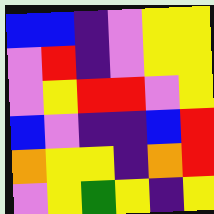[["blue", "blue", "indigo", "violet", "yellow", "yellow"], ["violet", "red", "indigo", "violet", "yellow", "yellow"], ["violet", "yellow", "red", "red", "violet", "yellow"], ["blue", "violet", "indigo", "indigo", "blue", "red"], ["orange", "yellow", "yellow", "indigo", "orange", "red"], ["violet", "yellow", "green", "yellow", "indigo", "yellow"]]